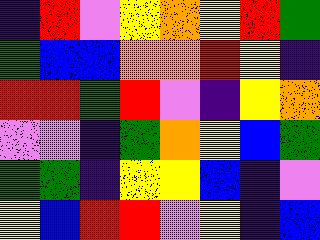[["indigo", "red", "violet", "yellow", "orange", "yellow", "red", "green"], ["green", "blue", "blue", "orange", "orange", "red", "yellow", "indigo"], ["red", "red", "green", "red", "violet", "indigo", "yellow", "orange"], ["violet", "violet", "indigo", "green", "orange", "yellow", "blue", "green"], ["green", "green", "indigo", "yellow", "yellow", "blue", "indigo", "violet"], ["yellow", "blue", "red", "red", "violet", "yellow", "indigo", "blue"]]